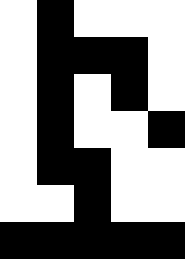[["white", "black", "white", "white", "white"], ["white", "black", "black", "black", "white"], ["white", "black", "white", "black", "white"], ["white", "black", "white", "white", "black"], ["white", "black", "black", "white", "white"], ["white", "white", "black", "white", "white"], ["black", "black", "black", "black", "black"]]